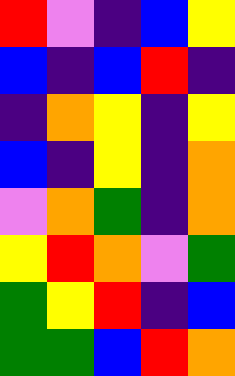[["red", "violet", "indigo", "blue", "yellow"], ["blue", "indigo", "blue", "red", "indigo"], ["indigo", "orange", "yellow", "indigo", "yellow"], ["blue", "indigo", "yellow", "indigo", "orange"], ["violet", "orange", "green", "indigo", "orange"], ["yellow", "red", "orange", "violet", "green"], ["green", "yellow", "red", "indigo", "blue"], ["green", "green", "blue", "red", "orange"]]